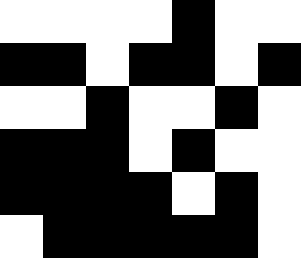[["white", "white", "white", "white", "black", "white", "white"], ["black", "black", "white", "black", "black", "white", "black"], ["white", "white", "black", "white", "white", "black", "white"], ["black", "black", "black", "white", "black", "white", "white"], ["black", "black", "black", "black", "white", "black", "white"], ["white", "black", "black", "black", "black", "black", "white"]]